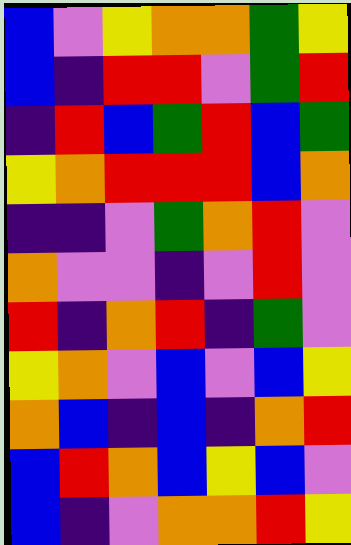[["blue", "violet", "yellow", "orange", "orange", "green", "yellow"], ["blue", "indigo", "red", "red", "violet", "green", "red"], ["indigo", "red", "blue", "green", "red", "blue", "green"], ["yellow", "orange", "red", "red", "red", "blue", "orange"], ["indigo", "indigo", "violet", "green", "orange", "red", "violet"], ["orange", "violet", "violet", "indigo", "violet", "red", "violet"], ["red", "indigo", "orange", "red", "indigo", "green", "violet"], ["yellow", "orange", "violet", "blue", "violet", "blue", "yellow"], ["orange", "blue", "indigo", "blue", "indigo", "orange", "red"], ["blue", "red", "orange", "blue", "yellow", "blue", "violet"], ["blue", "indigo", "violet", "orange", "orange", "red", "yellow"]]